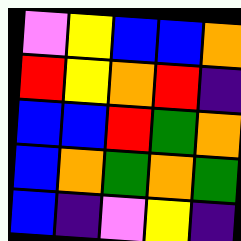[["violet", "yellow", "blue", "blue", "orange"], ["red", "yellow", "orange", "red", "indigo"], ["blue", "blue", "red", "green", "orange"], ["blue", "orange", "green", "orange", "green"], ["blue", "indigo", "violet", "yellow", "indigo"]]